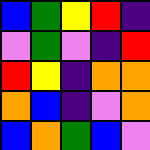[["blue", "green", "yellow", "red", "indigo"], ["violet", "green", "violet", "indigo", "red"], ["red", "yellow", "indigo", "orange", "orange"], ["orange", "blue", "indigo", "violet", "orange"], ["blue", "orange", "green", "blue", "violet"]]